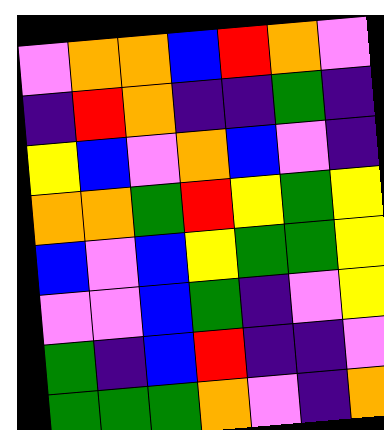[["violet", "orange", "orange", "blue", "red", "orange", "violet"], ["indigo", "red", "orange", "indigo", "indigo", "green", "indigo"], ["yellow", "blue", "violet", "orange", "blue", "violet", "indigo"], ["orange", "orange", "green", "red", "yellow", "green", "yellow"], ["blue", "violet", "blue", "yellow", "green", "green", "yellow"], ["violet", "violet", "blue", "green", "indigo", "violet", "yellow"], ["green", "indigo", "blue", "red", "indigo", "indigo", "violet"], ["green", "green", "green", "orange", "violet", "indigo", "orange"]]